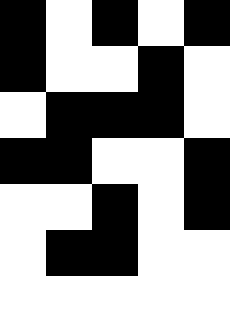[["black", "white", "black", "white", "black"], ["black", "white", "white", "black", "white"], ["white", "black", "black", "black", "white"], ["black", "black", "white", "white", "black"], ["white", "white", "black", "white", "black"], ["white", "black", "black", "white", "white"], ["white", "white", "white", "white", "white"]]